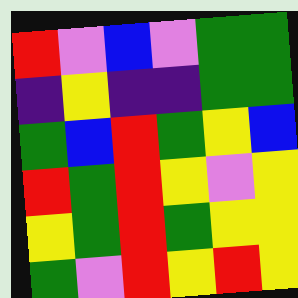[["red", "violet", "blue", "violet", "green", "green"], ["indigo", "yellow", "indigo", "indigo", "green", "green"], ["green", "blue", "red", "green", "yellow", "blue"], ["red", "green", "red", "yellow", "violet", "yellow"], ["yellow", "green", "red", "green", "yellow", "yellow"], ["green", "violet", "red", "yellow", "red", "yellow"]]